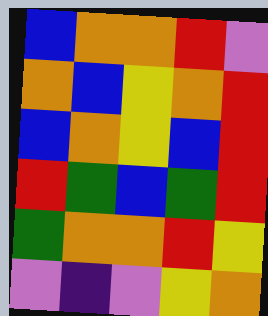[["blue", "orange", "orange", "red", "violet"], ["orange", "blue", "yellow", "orange", "red"], ["blue", "orange", "yellow", "blue", "red"], ["red", "green", "blue", "green", "red"], ["green", "orange", "orange", "red", "yellow"], ["violet", "indigo", "violet", "yellow", "orange"]]